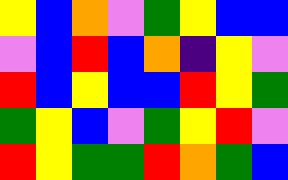[["yellow", "blue", "orange", "violet", "green", "yellow", "blue", "blue"], ["violet", "blue", "red", "blue", "orange", "indigo", "yellow", "violet"], ["red", "blue", "yellow", "blue", "blue", "red", "yellow", "green"], ["green", "yellow", "blue", "violet", "green", "yellow", "red", "violet"], ["red", "yellow", "green", "green", "red", "orange", "green", "blue"]]